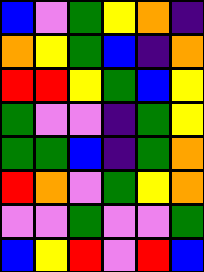[["blue", "violet", "green", "yellow", "orange", "indigo"], ["orange", "yellow", "green", "blue", "indigo", "orange"], ["red", "red", "yellow", "green", "blue", "yellow"], ["green", "violet", "violet", "indigo", "green", "yellow"], ["green", "green", "blue", "indigo", "green", "orange"], ["red", "orange", "violet", "green", "yellow", "orange"], ["violet", "violet", "green", "violet", "violet", "green"], ["blue", "yellow", "red", "violet", "red", "blue"]]